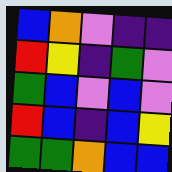[["blue", "orange", "violet", "indigo", "indigo"], ["red", "yellow", "indigo", "green", "violet"], ["green", "blue", "violet", "blue", "violet"], ["red", "blue", "indigo", "blue", "yellow"], ["green", "green", "orange", "blue", "blue"]]